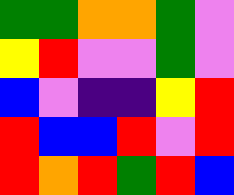[["green", "green", "orange", "orange", "green", "violet"], ["yellow", "red", "violet", "violet", "green", "violet"], ["blue", "violet", "indigo", "indigo", "yellow", "red"], ["red", "blue", "blue", "red", "violet", "red"], ["red", "orange", "red", "green", "red", "blue"]]